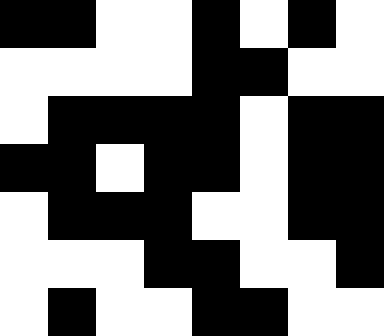[["black", "black", "white", "white", "black", "white", "black", "white"], ["white", "white", "white", "white", "black", "black", "white", "white"], ["white", "black", "black", "black", "black", "white", "black", "black"], ["black", "black", "white", "black", "black", "white", "black", "black"], ["white", "black", "black", "black", "white", "white", "black", "black"], ["white", "white", "white", "black", "black", "white", "white", "black"], ["white", "black", "white", "white", "black", "black", "white", "white"]]